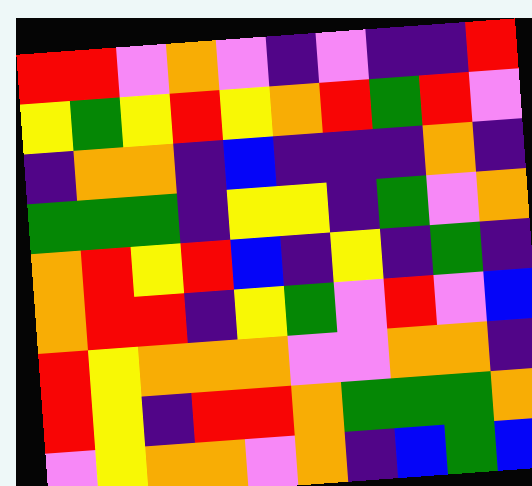[["red", "red", "violet", "orange", "violet", "indigo", "violet", "indigo", "indigo", "red"], ["yellow", "green", "yellow", "red", "yellow", "orange", "red", "green", "red", "violet"], ["indigo", "orange", "orange", "indigo", "blue", "indigo", "indigo", "indigo", "orange", "indigo"], ["green", "green", "green", "indigo", "yellow", "yellow", "indigo", "green", "violet", "orange"], ["orange", "red", "yellow", "red", "blue", "indigo", "yellow", "indigo", "green", "indigo"], ["orange", "red", "red", "indigo", "yellow", "green", "violet", "red", "violet", "blue"], ["red", "yellow", "orange", "orange", "orange", "violet", "violet", "orange", "orange", "indigo"], ["red", "yellow", "indigo", "red", "red", "orange", "green", "green", "green", "orange"], ["violet", "yellow", "orange", "orange", "violet", "orange", "indigo", "blue", "green", "blue"]]